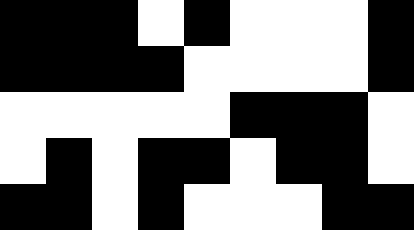[["black", "black", "black", "white", "black", "white", "white", "white", "black"], ["black", "black", "black", "black", "white", "white", "white", "white", "black"], ["white", "white", "white", "white", "white", "black", "black", "black", "white"], ["white", "black", "white", "black", "black", "white", "black", "black", "white"], ["black", "black", "white", "black", "white", "white", "white", "black", "black"]]